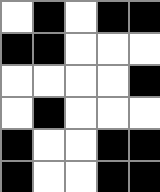[["white", "black", "white", "black", "black"], ["black", "black", "white", "white", "white"], ["white", "white", "white", "white", "black"], ["white", "black", "white", "white", "white"], ["black", "white", "white", "black", "black"], ["black", "white", "white", "black", "black"]]